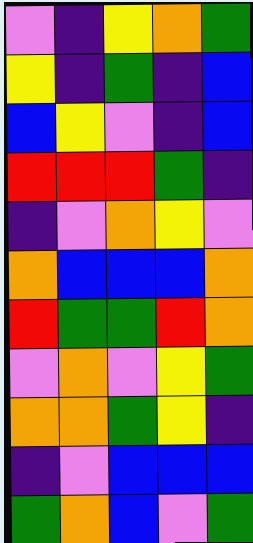[["violet", "indigo", "yellow", "orange", "green"], ["yellow", "indigo", "green", "indigo", "blue"], ["blue", "yellow", "violet", "indigo", "blue"], ["red", "red", "red", "green", "indigo"], ["indigo", "violet", "orange", "yellow", "violet"], ["orange", "blue", "blue", "blue", "orange"], ["red", "green", "green", "red", "orange"], ["violet", "orange", "violet", "yellow", "green"], ["orange", "orange", "green", "yellow", "indigo"], ["indigo", "violet", "blue", "blue", "blue"], ["green", "orange", "blue", "violet", "green"]]